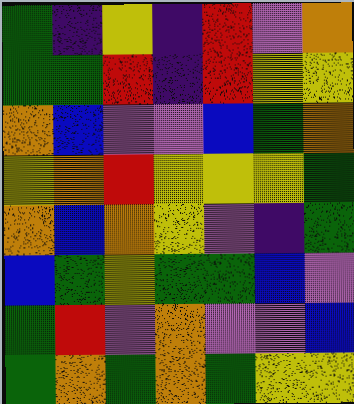[["green", "indigo", "yellow", "indigo", "red", "violet", "orange"], ["green", "green", "red", "indigo", "red", "yellow", "yellow"], ["orange", "blue", "violet", "violet", "blue", "green", "orange"], ["yellow", "orange", "red", "yellow", "yellow", "yellow", "green"], ["orange", "blue", "orange", "yellow", "violet", "indigo", "green"], ["blue", "green", "yellow", "green", "green", "blue", "violet"], ["green", "red", "violet", "orange", "violet", "violet", "blue"], ["green", "orange", "green", "orange", "green", "yellow", "yellow"]]